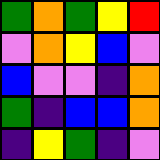[["green", "orange", "green", "yellow", "red"], ["violet", "orange", "yellow", "blue", "violet"], ["blue", "violet", "violet", "indigo", "orange"], ["green", "indigo", "blue", "blue", "orange"], ["indigo", "yellow", "green", "indigo", "violet"]]